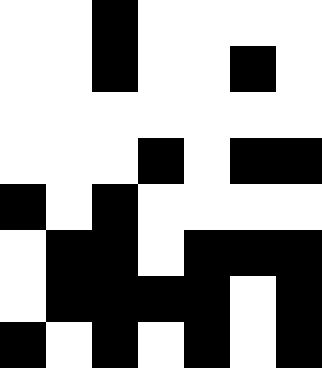[["white", "white", "black", "white", "white", "white", "white"], ["white", "white", "black", "white", "white", "black", "white"], ["white", "white", "white", "white", "white", "white", "white"], ["white", "white", "white", "black", "white", "black", "black"], ["black", "white", "black", "white", "white", "white", "white"], ["white", "black", "black", "white", "black", "black", "black"], ["white", "black", "black", "black", "black", "white", "black"], ["black", "white", "black", "white", "black", "white", "black"]]